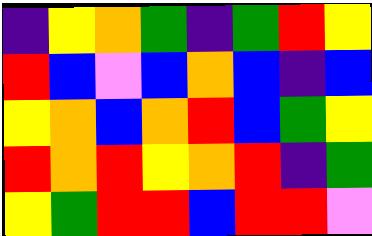[["indigo", "yellow", "orange", "green", "indigo", "green", "red", "yellow"], ["red", "blue", "violet", "blue", "orange", "blue", "indigo", "blue"], ["yellow", "orange", "blue", "orange", "red", "blue", "green", "yellow"], ["red", "orange", "red", "yellow", "orange", "red", "indigo", "green"], ["yellow", "green", "red", "red", "blue", "red", "red", "violet"]]